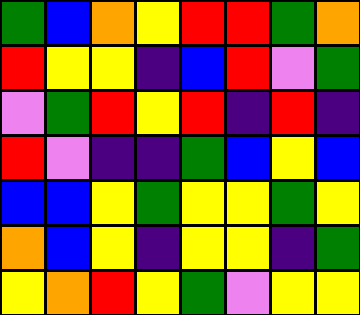[["green", "blue", "orange", "yellow", "red", "red", "green", "orange"], ["red", "yellow", "yellow", "indigo", "blue", "red", "violet", "green"], ["violet", "green", "red", "yellow", "red", "indigo", "red", "indigo"], ["red", "violet", "indigo", "indigo", "green", "blue", "yellow", "blue"], ["blue", "blue", "yellow", "green", "yellow", "yellow", "green", "yellow"], ["orange", "blue", "yellow", "indigo", "yellow", "yellow", "indigo", "green"], ["yellow", "orange", "red", "yellow", "green", "violet", "yellow", "yellow"]]